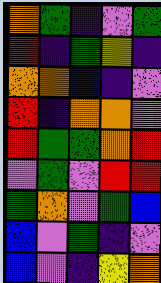[["orange", "green", "indigo", "violet", "green"], ["red", "indigo", "green", "yellow", "indigo"], ["orange", "orange", "blue", "indigo", "violet"], ["red", "indigo", "orange", "orange", "violet"], ["red", "green", "green", "orange", "red"], ["violet", "green", "violet", "red", "red"], ["green", "orange", "violet", "green", "blue"], ["blue", "violet", "green", "indigo", "violet"], ["blue", "violet", "indigo", "yellow", "orange"]]